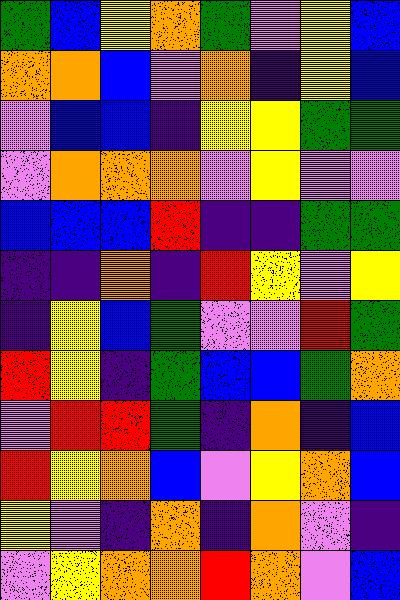[["green", "blue", "yellow", "orange", "green", "violet", "yellow", "blue"], ["orange", "orange", "blue", "violet", "orange", "indigo", "yellow", "blue"], ["violet", "blue", "blue", "indigo", "yellow", "yellow", "green", "green"], ["violet", "orange", "orange", "orange", "violet", "yellow", "violet", "violet"], ["blue", "blue", "blue", "red", "indigo", "indigo", "green", "green"], ["indigo", "indigo", "orange", "indigo", "red", "yellow", "violet", "yellow"], ["indigo", "yellow", "blue", "green", "violet", "violet", "red", "green"], ["red", "yellow", "indigo", "green", "blue", "blue", "green", "orange"], ["violet", "red", "red", "green", "indigo", "orange", "indigo", "blue"], ["red", "yellow", "orange", "blue", "violet", "yellow", "orange", "blue"], ["yellow", "violet", "indigo", "orange", "indigo", "orange", "violet", "indigo"], ["violet", "yellow", "orange", "orange", "red", "orange", "violet", "blue"]]